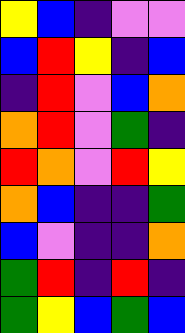[["yellow", "blue", "indigo", "violet", "violet"], ["blue", "red", "yellow", "indigo", "blue"], ["indigo", "red", "violet", "blue", "orange"], ["orange", "red", "violet", "green", "indigo"], ["red", "orange", "violet", "red", "yellow"], ["orange", "blue", "indigo", "indigo", "green"], ["blue", "violet", "indigo", "indigo", "orange"], ["green", "red", "indigo", "red", "indigo"], ["green", "yellow", "blue", "green", "blue"]]